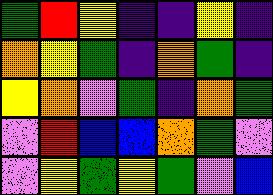[["green", "red", "yellow", "indigo", "indigo", "yellow", "indigo"], ["orange", "yellow", "green", "indigo", "orange", "green", "indigo"], ["yellow", "orange", "violet", "green", "indigo", "orange", "green"], ["violet", "red", "blue", "blue", "orange", "green", "violet"], ["violet", "yellow", "green", "yellow", "green", "violet", "blue"]]